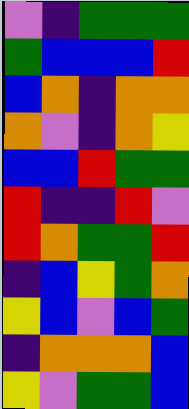[["violet", "indigo", "green", "green", "green"], ["green", "blue", "blue", "blue", "red"], ["blue", "orange", "indigo", "orange", "orange"], ["orange", "violet", "indigo", "orange", "yellow"], ["blue", "blue", "red", "green", "green"], ["red", "indigo", "indigo", "red", "violet"], ["red", "orange", "green", "green", "red"], ["indigo", "blue", "yellow", "green", "orange"], ["yellow", "blue", "violet", "blue", "green"], ["indigo", "orange", "orange", "orange", "blue"], ["yellow", "violet", "green", "green", "blue"]]